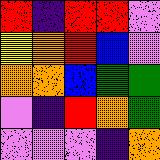[["red", "indigo", "red", "red", "violet"], ["yellow", "orange", "red", "blue", "violet"], ["orange", "orange", "blue", "green", "green"], ["violet", "indigo", "red", "orange", "green"], ["violet", "violet", "violet", "indigo", "orange"]]